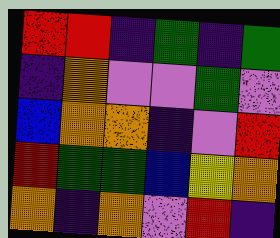[["red", "red", "indigo", "green", "indigo", "green"], ["indigo", "orange", "violet", "violet", "green", "violet"], ["blue", "orange", "orange", "indigo", "violet", "red"], ["red", "green", "green", "blue", "yellow", "orange"], ["orange", "indigo", "orange", "violet", "red", "indigo"]]